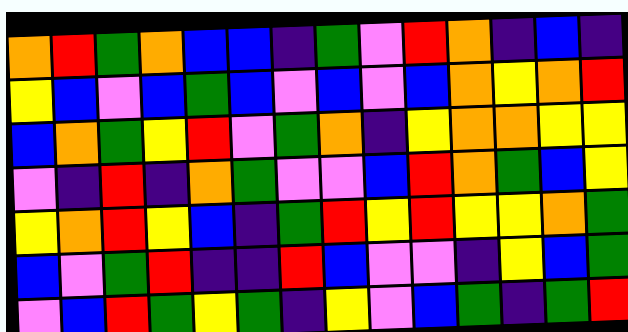[["orange", "red", "green", "orange", "blue", "blue", "indigo", "green", "violet", "red", "orange", "indigo", "blue", "indigo"], ["yellow", "blue", "violet", "blue", "green", "blue", "violet", "blue", "violet", "blue", "orange", "yellow", "orange", "red"], ["blue", "orange", "green", "yellow", "red", "violet", "green", "orange", "indigo", "yellow", "orange", "orange", "yellow", "yellow"], ["violet", "indigo", "red", "indigo", "orange", "green", "violet", "violet", "blue", "red", "orange", "green", "blue", "yellow"], ["yellow", "orange", "red", "yellow", "blue", "indigo", "green", "red", "yellow", "red", "yellow", "yellow", "orange", "green"], ["blue", "violet", "green", "red", "indigo", "indigo", "red", "blue", "violet", "violet", "indigo", "yellow", "blue", "green"], ["violet", "blue", "red", "green", "yellow", "green", "indigo", "yellow", "violet", "blue", "green", "indigo", "green", "red"]]